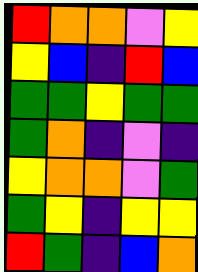[["red", "orange", "orange", "violet", "yellow"], ["yellow", "blue", "indigo", "red", "blue"], ["green", "green", "yellow", "green", "green"], ["green", "orange", "indigo", "violet", "indigo"], ["yellow", "orange", "orange", "violet", "green"], ["green", "yellow", "indigo", "yellow", "yellow"], ["red", "green", "indigo", "blue", "orange"]]